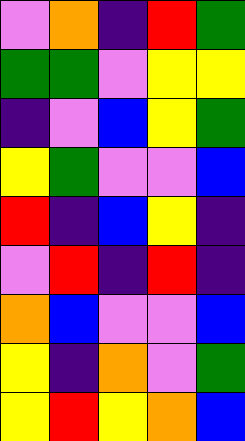[["violet", "orange", "indigo", "red", "green"], ["green", "green", "violet", "yellow", "yellow"], ["indigo", "violet", "blue", "yellow", "green"], ["yellow", "green", "violet", "violet", "blue"], ["red", "indigo", "blue", "yellow", "indigo"], ["violet", "red", "indigo", "red", "indigo"], ["orange", "blue", "violet", "violet", "blue"], ["yellow", "indigo", "orange", "violet", "green"], ["yellow", "red", "yellow", "orange", "blue"]]